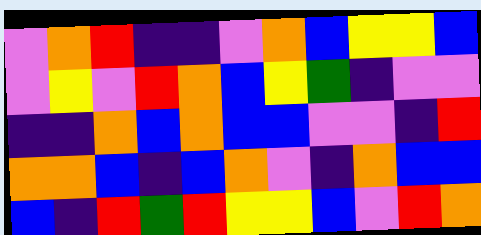[["violet", "orange", "red", "indigo", "indigo", "violet", "orange", "blue", "yellow", "yellow", "blue"], ["violet", "yellow", "violet", "red", "orange", "blue", "yellow", "green", "indigo", "violet", "violet"], ["indigo", "indigo", "orange", "blue", "orange", "blue", "blue", "violet", "violet", "indigo", "red"], ["orange", "orange", "blue", "indigo", "blue", "orange", "violet", "indigo", "orange", "blue", "blue"], ["blue", "indigo", "red", "green", "red", "yellow", "yellow", "blue", "violet", "red", "orange"]]